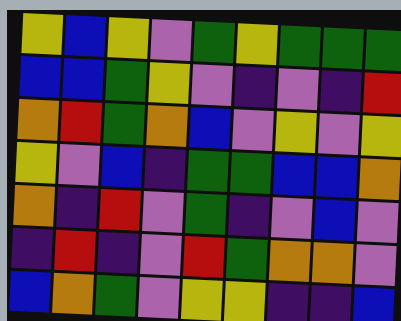[["yellow", "blue", "yellow", "violet", "green", "yellow", "green", "green", "green"], ["blue", "blue", "green", "yellow", "violet", "indigo", "violet", "indigo", "red"], ["orange", "red", "green", "orange", "blue", "violet", "yellow", "violet", "yellow"], ["yellow", "violet", "blue", "indigo", "green", "green", "blue", "blue", "orange"], ["orange", "indigo", "red", "violet", "green", "indigo", "violet", "blue", "violet"], ["indigo", "red", "indigo", "violet", "red", "green", "orange", "orange", "violet"], ["blue", "orange", "green", "violet", "yellow", "yellow", "indigo", "indigo", "blue"]]